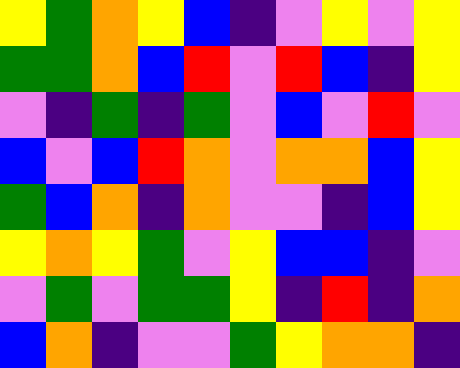[["yellow", "green", "orange", "yellow", "blue", "indigo", "violet", "yellow", "violet", "yellow"], ["green", "green", "orange", "blue", "red", "violet", "red", "blue", "indigo", "yellow"], ["violet", "indigo", "green", "indigo", "green", "violet", "blue", "violet", "red", "violet"], ["blue", "violet", "blue", "red", "orange", "violet", "orange", "orange", "blue", "yellow"], ["green", "blue", "orange", "indigo", "orange", "violet", "violet", "indigo", "blue", "yellow"], ["yellow", "orange", "yellow", "green", "violet", "yellow", "blue", "blue", "indigo", "violet"], ["violet", "green", "violet", "green", "green", "yellow", "indigo", "red", "indigo", "orange"], ["blue", "orange", "indigo", "violet", "violet", "green", "yellow", "orange", "orange", "indigo"]]